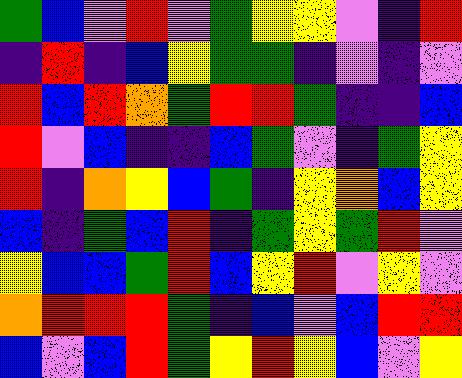[["green", "blue", "violet", "red", "violet", "green", "yellow", "yellow", "violet", "indigo", "red"], ["indigo", "red", "indigo", "blue", "yellow", "green", "green", "indigo", "violet", "indigo", "violet"], ["red", "blue", "red", "orange", "green", "red", "red", "green", "indigo", "indigo", "blue"], ["red", "violet", "blue", "indigo", "indigo", "blue", "green", "violet", "indigo", "green", "yellow"], ["red", "indigo", "orange", "yellow", "blue", "green", "indigo", "yellow", "orange", "blue", "yellow"], ["blue", "indigo", "green", "blue", "red", "indigo", "green", "yellow", "green", "red", "violet"], ["yellow", "blue", "blue", "green", "red", "blue", "yellow", "red", "violet", "yellow", "violet"], ["orange", "red", "red", "red", "green", "indigo", "blue", "violet", "blue", "red", "red"], ["blue", "violet", "blue", "red", "green", "yellow", "red", "yellow", "blue", "violet", "yellow"]]